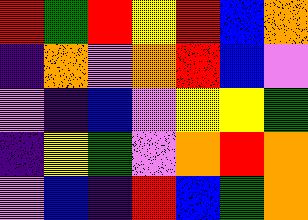[["red", "green", "red", "yellow", "red", "blue", "orange"], ["indigo", "orange", "violet", "orange", "red", "blue", "violet"], ["violet", "indigo", "blue", "violet", "yellow", "yellow", "green"], ["indigo", "yellow", "green", "violet", "orange", "red", "orange"], ["violet", "blue", "indigo", "red", "blue", "green", "orange"]]